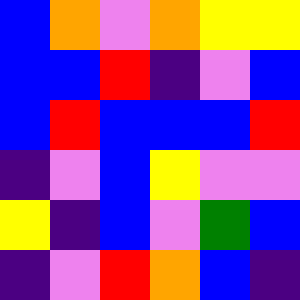[["blue", "orange", "violet", "orange", "yellow", "yellow"], ["blue", "blue", "red", "indigo", "violet", "blue"], ["blue", "red", "blue", "blue", "blue", "red"], ["indigo", "violet", "blue", "yellow", "violet", "violet"], ["yellow", "indigo", "blue", "violet", "green", "blue"], ["indigo", "violet", "red", "orange", "blue", "indigo"]]